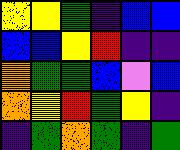[["yellow", "yellow", "green", "indigo", "blue", "blue"], ["blue", "blue", "yellow", "red", "indigo", "indigo"], ["orange", "green", "green", "blue", "violet", "blue"], ["orange", "yellow", "red", "green", "yellow", "indigo"], ["indigo", "green", "orange", "green", "indigo", "green"]]